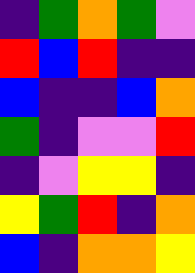[["indigo", "green", "orange", "green", "violet"], ["red", "blue", "red", "indigo", "indigo"], ["blue", "indigo", "indigo", "blue", "orange"], ["green", "indigo", "violet", "violet", "red"], ["indigo", "violet", "yellow", "yellow", "indigo"], ["yellow", "green", "red", "indigo", "orange"], ["blue", "indigo", "orange", "orange", "yellow"]]